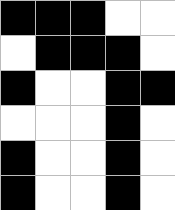[["black", "black", "black", "white", "white"], ["white", "black", "black", "black", "white"], ["black", "white", "white", "black", "black"], ["white", "white", "white", "black", "white"], ["black", "white", "white", "black", "white"], ["black", "white", "white", "black", "white"]]